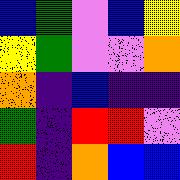[["blue", "green", "violet", "blue", "yellow"], ["yellow", "green", "violet", "violet", "orange"], ["orange", "indigo", "blue", "indigo", "indigo"], ["green", "indigo", "red", "red", "violet"], ["red", "indigo", "orange", "blue", "blue"]]